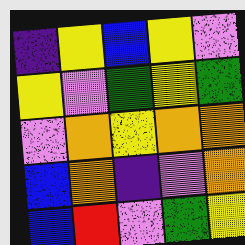[["indigo", "yellow", "blue", "yellow", "violet"], ["yellow", "violet", "green", "yellow", "green"], ["violet", "orange", "yellow", "orange", "orange"], ["blue", "orange", "indigo", "violet", "orange"], ["blue", "red", "violet", "green", "yellow"]]